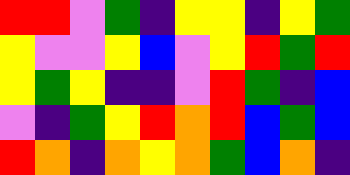[["red", "red", "violet", "green", "indigo", "yellow", "yellow", "indigo", "yellow", "green"], ["yellow", "violet", "violet", "yellow", "blue", "violet", "yellow", "red", "green", "red"], ["yellow", "green", "yellow", "indigo", "indigo", "violet", "red", "green", "indigo", "blue"], ["violet", "indigo", "green", "yellow", "red", "orange", "red", "blue", "green", "blue"], ["red", "orange", "indigo", "orange", "yellow", "orange", "green", "blue", "orange", "indigo"]]